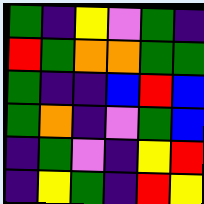[["green", "indigo", "yellow", "violet", "green", "indigo"], ["red", "green", "orange", "orange", "green", "green"], ["green", "indigo", "indigo", "blue", "red", "blue"], ["green", "orange", "indigo", "violet", "green", "blue"], ["indigo", "green", "violet", "indigo", "yellow", "red"], ["indigo", "yellow", "green", "indigo", "red", "yellow"]]